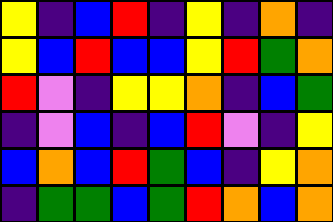[["yellow", "indigo", "blue", "red", "indigo", "yellow", "indigo", "orange", "indigo"], ["yellow", "blue", "red", "blue", "blue", "yellow", "red", "green", "orange"], ["red", "violet", "indigo", "yellow", "yellow", "orange", "indigo", "blue", "green"], ["indigo", "violet", "blue", "indigo", "blue", "red", "violet", "indigo", "yellow"], ["blue", "orange", "blue", "red", "green", "blue", "indigo", "yellow", "orange"], ["indigo", "green", "green", "blue", "green", "red", "orange", "blue", "orange"]]